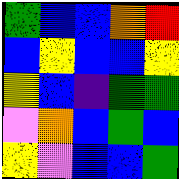[["green", "blue", "blue", "orange", "red"], ["blue", "yellow", "blue", "blue", "yellow"], ["yellow", "blue", "indigo", "green", "green"], ["violet", "orange", "blue", "green", "blue"], ["yellow", "violet", "blue", "blue", "green"]]